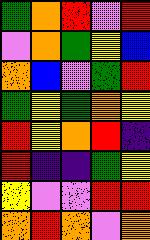[["green", "orange", "red", "violet", "red"], ["violet", "orange", "green", "yellow", "blue"], ["orange", "blue", "violet", "green", "red"], ["green", "yellow", "green", "orange", "yellow"], ["red", "yellow", "orange", "red", "indigo"], ["red", "indigo", "indigo", "green", "yellow"], ["yellow", "violet", "violet", "red", "red"], ["orange", "red", "orange", "violet", "orange"]]